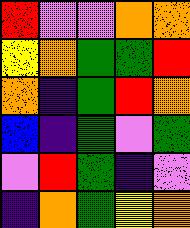[["red", "violet", "violet", "orange", "orange"], ["yellow", "orange", "green", "green", "red"], ["orange", "indigo", "green", "red", "orange"], ["blue", "indigo", "green", "violet", "green"], ["violet", "red", "green", "indigo", "violet"], ["indigo", "orange", "green", "yellow", "orange"]]